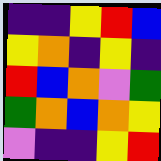[["indigo", "indigo", "yellow", "red", "blue"], ["yellow", "orange", "indigo", "yellow", "indigo"], ["red", "blue", "orange", "violet", "green"], ["green", "orange", "blue", "orange", "yellow"], ["violet", "indigo", "indigo", "yellow", "red"]]